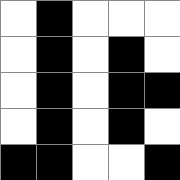[["white", "black", "white", "white", "white"], ["white", "black", "white", "black", "white"], ["white", "black", "white", "black", "black"], ["white", "black", "white", "black", "white"], ["black", "black", "white", "white", "black"]]